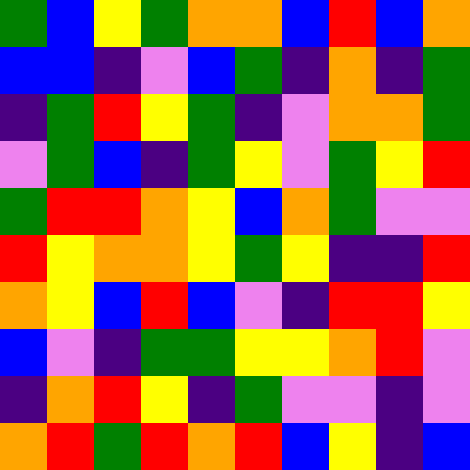[["green", "blue", "yellow", "green", "orange", "orange", "blue", "red", "blue", "orange"], ["blue", "blue", "indigo", "violet", "blue", "green", "indigo", "orange", "indigo", "green"], ["indigo", "green", "red", "yellow", "green", "indigo", "violet", "orange", "orange", "green"], ["violet", "green", "blue", "indigo", "green", "yellow", "violet", "green", "yellow", "red"], ["green", "red", "red", "orange", "yellow", "blue", "orange", "green", "violet", "violet"], ["red", "yellow", "orange", "orange", "yellow", "green", "yellow", "indigo", "indigo", "red"], ["orange", "yellow", "blue", "red", "blue", "violet", "indigo", "red", "red", "yellow"], ["blue", "violet", "indigo", "green", "green", "yellow", "yellow", "orange", "red", "violet"], ["indigo", "orange", "red", "yellow", "indigo", "green", "violet", "violet", "indigo", "violet"], ["orange", "red", "green", "red", "orange", "red", "blue", "yellow", "indigo", "blue"]]